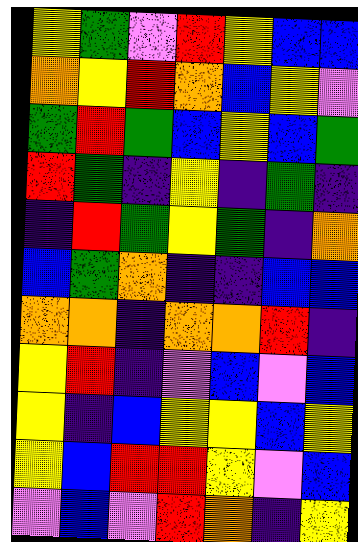[["yellow", "green", "violet", "red", "yellow", "blue", "blue"], ["orange", "yellow", "red", "orange", "blue", "yellow", "violet"], ["green", "red", "green", "blue", "yellow", "blue", "green"], ["red", "green", "indigo", "yellow", "indigo", "green", "indigo"], ["indigo", "red", "green", "yellow", "green", "indigo", "orange"], ["blue", "green", "orange", "indigo", "indigo", "blue", "blue"], ["orange", "orange", "indigo", "orange", "orange", "red", "indigo"], ["yellow", "red", "indigo", "violet", "blue", "violet", "blue"], ["yellow", "indigo", "blue", "yellow", "yellow", "blue", "yellow"], ["yellow", "blue", "red", "red", "yellow", "violet", "blue"], ["violet", "blue", "violet", "red", "orange", "indigo", "yellow"]]